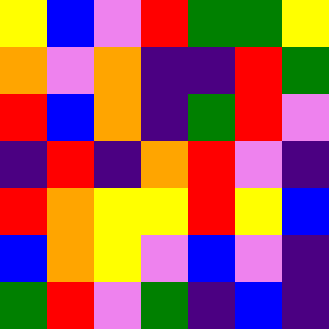[["yellow", "blue", "violet", "red", "green", "green", "yellow"], ["orange", "violet", "orange", "indigo", "indigo", "red", "green"], ["red", "blue", "orange", "indigo", "green", "red", "violet"], ["indigo", "red", "indigo", "orange", "red", "violet", "indigo"], ["red", "orange", "yellow", "yellow", "red", "yellow", "blue"], ["blue", "orange", "yellow", "violet", "blue", "violet", "indigo"], ["green", "red", "violet", "green", "indigo", "blue", "indigo"]]